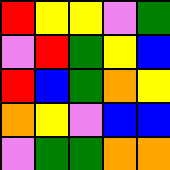[["red", "yellow", "yellow", "violet", "green"], ["violet", "red", "green", "yellow", "blue"], ["red", "blue", "green", "orange", "yellow"], ["orange", "yellow", "violet", "blue", "blue"], ["violet", "green", "green", "orange", "orange"]]